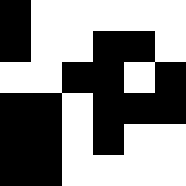[["black", "white", "white", "white", "white", "white"], ["black", "white", "white", "black", "black", "white"], ["white", "white", "black", "black", "white", "black"], ["black", "black", "white", "black", "black", "black"], ["black", "black", "white", "black", "white", "white"], ["black", "black", "white", "white", "white", "white"]]